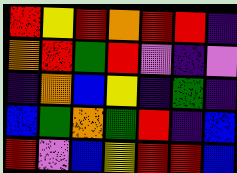[["red", "yellow", "red", "orange", "red", "red", "indigo"], ["orange", "red", "green", "red", "violet", "indigo", "violet"], ["indigo", "orange", "blue", "yellow", "indigo", "green", "indigo"], ["blue", "green", "orange", "green", "red", "indigo", "blue"], ["red", "violet", "blue", "yellow", "red", "red", "blue"]]